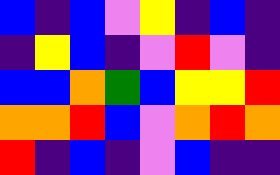[["blue", "indigo", "blue", "violet", "yellow", "indigo", "blue", "indigo"], ["indigo", "yellow", "blue", "indigo", "violet", "red", "violet", "indigo"], ["blue", "blue", "orange", "green", "blue", "yellow", "yellow", "red"], ["orange", "orange", "red", "blue", "violet", "orange", "red", "orange"], ["red", "indigo", "blue", "indigo", "violet", "blue", "indigo", "indigo"]]